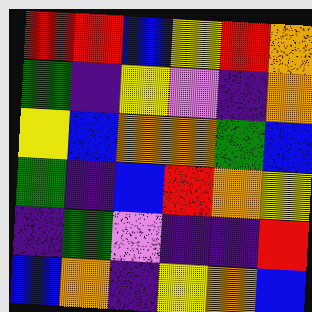[["red", "red", "blue", "yellow", "red", "orange"], ["green", "indigo", "yellow", "violet", "indigo", "orange"], ["yellow", "blue", "orange", "orange", "green", "blue"], ["green", "indigo", "blue", "red", "orange", "yellow"], ["indigo", "green", "violet", "indigo", "indigo", "red"], ["blue", "orange", "indigo", "yellow", "orange", "blue"]]